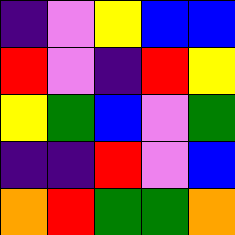[["indigo", "violet", "yellow", "blue", "blue"], ["red", "violet", "indigo", "red", "yellow"], ["yellow", "green", "blue", "violet", "green"], ["indigo", "indigo", "red", "violet", "blue"], ["orange", "red", "green", "green", "orange"]]